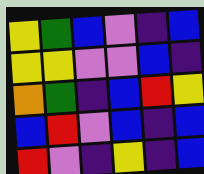[["yellow", "green", "blue", "violet", "indigo", "blue"], ["yellow", "yellow", "violet", "violet", "blue", "indigo"], ["orange", "green", "indigo", "blue", "red", "yellow"], ["blue", "red", "violet", "blue", "indigo", "blue"], ["red", "violet", "indigo", "yellow", "indigo", "blue"]]